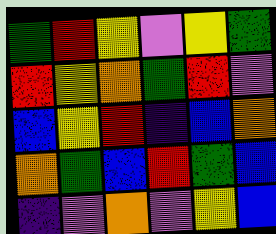[["green", "red", "yellow", "violet", "yellow", "green"], ["red", "yellow", "orange", "green", "red", "violet"], ["blue", "yellow", "red", "indigo", "blue", "orange"], ["orange", "green", "blue", "red", "green", "blue"], ["indigo", "violet", "orange", "violet", "yellow", "blue"]]